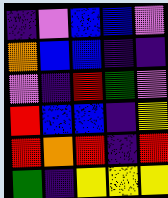[["indigo", "violet", "blue", "blue", "violet"], ["orange", "blue", "blue", "indigo", "indigo"], ["violet", "indigo", "red", "green", "violet"], ["red", "blue", "blue", "indigo", "yellow"], ["red", "orange", "red", "indigo", "red"], ["green", "indigo", "yellow", "yellow", "yellow"]]